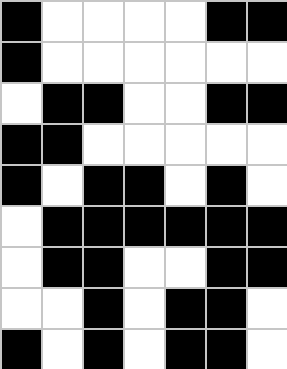[["black", "white", "white", "white", "white", "black", "black"], ["black", "white", "white", "white", "white", "white", "white"], ["white", "black", "black", "white", "white", "black", "black"], ["black", "black", "white", "white", "white", "white", "white"], ["black", "white", "black", "black", "white", "black", "white"], ["white", "black", "black", "black", "black", "black", "black"], ["white", "black", "black", "white", "white", "black", "black"], ["white", "white", "black", "white", "black", "black", "white"], ["black", "white", "black", "white", "black", "black", "white"]]